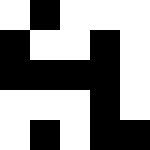[["white", "black", "white", "white", "white"], ["black", "white", "white", "black", "white"], ["black", "black", "black", "black", "white"], ["white", "white", "white", "black", "white"], ["white", "black", "white", "black", "black"]]